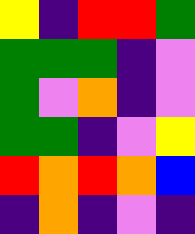[["yellow", "indigo", "red", "red", "green"], ["green", "green", "green", "indigo", "violet"], ["green", "violet", "orange", "indigo", "violet"], ["green", "green", "indigo", "violet", "yellow"], ["red", "orange", "red", "orange", "blue"], ["indigo", "orange", "indigo", "violet", "indigo"]]